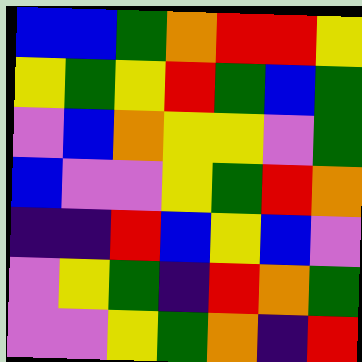[["blue", "blue", "green", "orange", "red", "red", "yellow"], ["yellow", "green", "yellow", "red", "green", "blue", "green"], ["violet", "blue", "orange", "yellow", "yellow", "violet", "green"], ["blue", "violet", "violet", "yellow", "green", "red", "orange"], ["indigo", "indigo", "red", "blue", "yellow", "blue", "violet"], ["violet", "yellow", "green", "indigo", "red", "orange", "green"], ["violet", "violet", "yellow", "green", "orange", "indigo", "red"]]